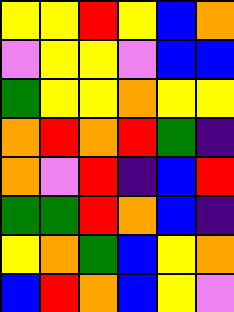[["yellow", "yellow", "red", "yellow", "blue", "orange"], ["violet", "yellow", "yellow", "violet", "blue", "blue"], ["green", "yellow", "yellow", "orange", "yellow", "yellow"], ["orange", "red", "orange", "red", "green", "indigo"], ["orange", "violet", "red", "indigo", "blue", "red"], ["green", "green", "red", "orange", "blue", "indigo"], ["yellow", "orange", "green", "blue", "yellow", "orange"], ["blue", "red", "orange", "blue", "yellow", "violet"]]